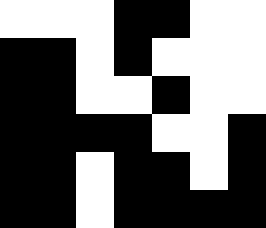[["white", "white", "white", "black", "black", "white", "white"], ["black", "black", "white", "black", "white", "white", "white"], ["black", "black", "white", "white", "black", "white", "white"], ["black", "black", "black", "black", "white", "white", "black"], ["black", "black", "white", "black", "black", "white", "black"], ["black", "black", "white", "black", "black", "black", "black"]]